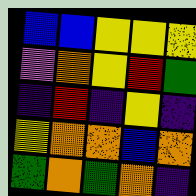[["blue", "blue", "yellow", "yellow", "yellow"], ["violet", "orange", "yellow", "red", "green"], ["indigo", "red", "indigo", "yellow", "indigo"], ["yellow", "orange", "orange", "blue", "orange"], ["green", "orange", "green", "orange", "indigo"]]